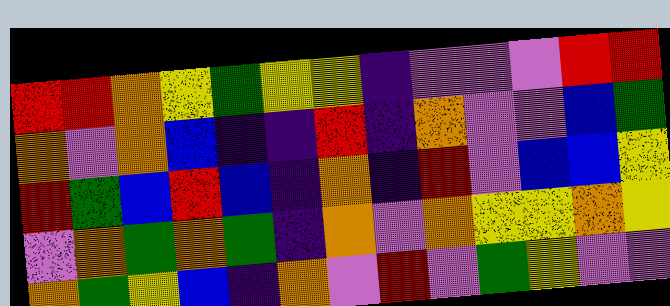[["red", "red", "orange", "yellow", "green", "yellow", "yellow", "indigo", "violet", "violet", "violet", "red", "red"], ["orange", "violet", "orange", "blue", "indigo", "indigo", "red", "indigo", "orange", "violet", "violet", "blue", "green"], ["red", "green", "blue", "red", "blue", "indigo", "orange", "indigo", "red", "violet", "blue", "blue", "yellow"], ["violet", "orange", "green", "orange", "green", "indigo", "orange", "violet", "orange", "yellow", "yellow", "orange", "yellow"], ["orange", "green", "yellow", "blue", "indigo", "orange", "violet", "red", "violet", "green", "yellow", "violet", "violet"]]